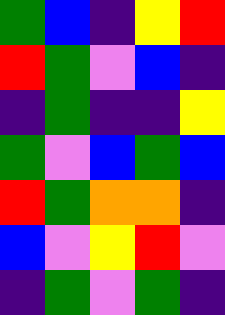[["green", "blue", "indigo", "yellow", "red"], ["red", "green", "violet", "blue", "indigo"], ["indigo", "green", "indigo", "indigo", "yellow"], ["green", "violet", "blue", "green", "blue"], ["red", "green", "orange", "orange", "indigo"], ["blue", "violet", "yellow", "red", "violet"], ["indigo", "green", "violet", "green", "indigo"]]